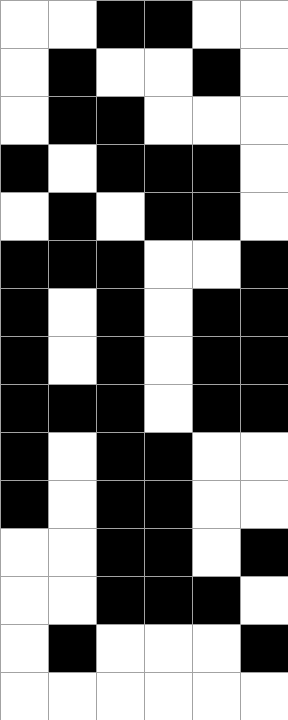[["white", "white", "black", "black", "white", "white"], ["white", "black", "white", "white", "black", "white"], ["white", "black", "black", "white", "white", "white"], ["black", "white", "black", "black", "black", "white"], ["white", "black", "white", "black", "black", "white"], ["black", "black", "black", "white", "white", "black"], ["black", "white", "black", "white", "black", "black"], ["black", "white", "black", "white", "black", "black"], ["black", "black", "black", "white", "black", "black"], ["black", "white", "black", "black", "white", "white"], ["black", "white", "black", "black", "white", "white"], ["white", "white", "black", "black", "white", "black"], ["white", "white", "black", "black", "black", "white"], ["white", "black", "white", "white", "white", "black"], ["white", "white", "white", "white", "white", "white"]]